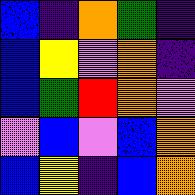[["blue", "indigo", "orange", "green", "indigo"], ["blue", "yellow", "violet", "orange", "indigo"], ["blue", "green", "red", "orange", "violet"], ["violet", "blue", "violet", "blue", "orange"], ["blue", "yellow", "indigo", "blue", "orange"]]